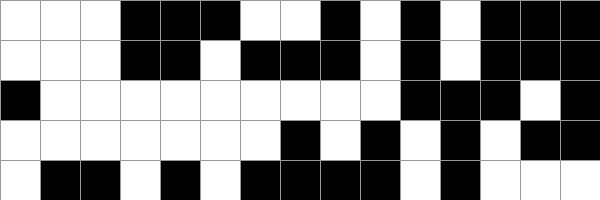[["white", "white", "white", "black", "black", "black", "white", "white", "black", "white", "black", "white", "black", "black", "black"], ["white", "white", "white", "black", "black", "white", "black", "black", "black", "white", "black", "white", "black", "black", "black"], ["black", "white", "white", "white", "white", "white", "white", "white", "white", "white", "black", "black", "black", "white", "black"], ["white", "white", "white", "white", "white", "white", "white", "black", "white", "black", "white", "black", "white", "black", "black"], ["white", "black", "black", "white", "black", "white", "black", "black", "black", "black", "white", "black", "white", "white", "white"]]